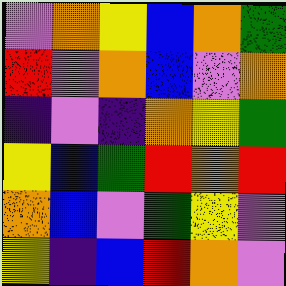[["violet", "orange", "yellow", "blue", "orange", "green"], ["red", "violet", "orange", "blue", "violet", "orange"], ["indigo", "violet", "indigo", "orange", "yellow", "green"], ["yellow", "blue", "green", "red", "orange", "red"], ["orange", "blue", "violet", "green", "yellow", "violet"], ["yellow", "indigo", "blue", "red", "orange", "violet"]]